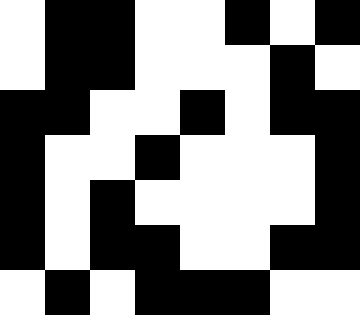[["white", "black", "black", "white", "white", "black", "white", "black"], ["white", "black", "black", "white", "white", "white", "black", "white"], ["black", "black", "white", "white", "black", "white", "black", "black"], ["black", "white", "white", "black", "white", "white", "white", "black"], ["black", "white", "black", "white", "white", "white", "white", "black"], ["black", "white", "black", "black", "white", "white", "black", "black"], ["white", "black", "white", "black", "black", "black", "white", "white"]]